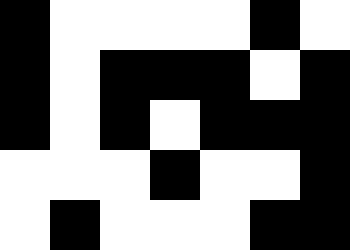[["black", "white", "white", "white", "white", "black", "white"], ["black", "white", "black", "black", "black", "white", "black"], ["black", "white", "black", "white", "black", "black", "black"], ["white", "white", "white", "black", "white", "white", "black"], ["white", "black", "white", "white", "white", "black", "black"]]